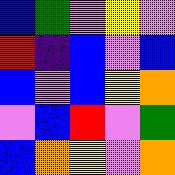[["blue", "green", "violet", "yellow", "violet"], ["red", "indigo", "blue", "violet", "blue"], ["blue", "violet", "blue", "yellow", "orange"], ["violet", "blue", "red", "violet", "green"], ["blue", "orange", "yellow", "violet", "orange"]]